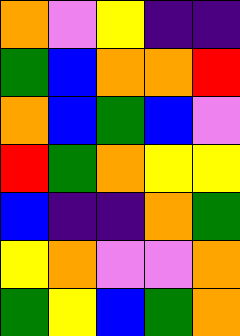[["orange", "violet", "yellow", "indigo", "indigo"], ["green", "blue", "orange", "orange", "red"], ["orange", "blue", "green", "blue", "violet"], ["red", "green", "orange", "yellow", "yellow"], ["blue", "indigo", "indigo", "orange", "green"], ["yellow", "orange", "violet", "violet", "orange"], ["green", "yellow", "blue", "green", "orange"]]